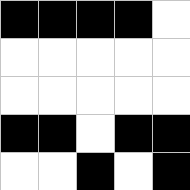[["black", "black", "black", "black", "white"], ["white", "white", "white", "white", "white"], ["white", "white", "white", "white", "white"], ["black", "black", "white", "black", "black"], ["white", "white", "black", "white", "black"]]